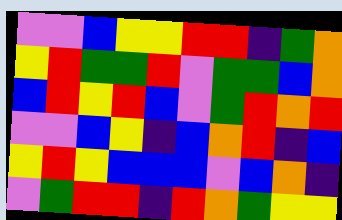[["violet", "violet", "blue", "yellow", "yellow", "red", "red", "indigo", "green", "orange"], ["yellow", "red", "green", "green", "red", "violet", "green", "green", "blue", "orange"], ["blue", "red", "yellow", "red", "blue", "violet", "green", "red", "orange", "red"], ["violet", "violet", "blue", "yellow", "indigo", "blue", "orange", "red", "indigo", "blue"], ["yellow", "red", "yellow", "blue", "blue", "blue", "violet", "blue", "orange", "indigo"], ["violet", "green", "red", "red", "indigo", "red", "orange", "green", "yellow", "yellow"]]